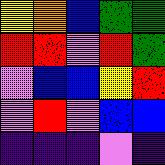[["yellow", "orange", "blue", "green", "green"], ["red", "red", "violet", "red", "green"], ["violet", "blue", "blue", "yellow", "red"], ["violet", "red", "violet", "blue", "blue"], ["indigo", "indigo", "indigo", "violet", "indigo"]]